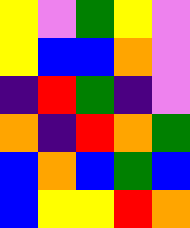[["yellow", "violet", "green", "yellow", "violet"], ["yellow", "blue", "blue", "orange", "violet"], ["indigo", "red", "green", "indigo", "violet"], ["orange", "indigo", "red", "orange", "green"], ["blue", "orange", "blue", "green", "blue"], ["blue", "yellow", "yellow", "red", "orange"]]